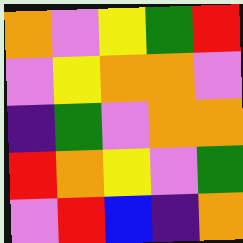[["orange", "violet", "yellow", "green", "red"], ["violet", "yellow", "orange", "orange", "violet"], ["indigo", "green", "violet", "orange", "orange"], ["red", "orange", "yellow", "violet", "green"], ["violet", "red", "blue", "indigo", "orange"]]